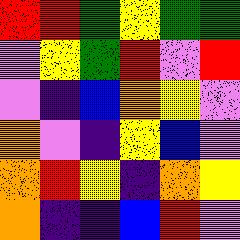[["red", "red", "green", "yellow", "green", "green"], ["violet", "yellow", "green", "red", "violet", "red"], ["violet", "indigo", "blue", "orange", "yellow", "violet"], ["orange", "violet", "indigo", "yellow", "blue", "violet"], ["orange", "red", "yellow", "indigo", "orange", "yellow"], ["orange", "indigo", "indigo", "blue", "red", "violet"]]